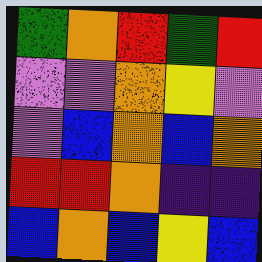[["green", "orange", "red", "green", "red"], ["violet", "violet", "orange", "yellow", "violet"], ["violet", "blue", "orange", "blue", "orange"], ["red", "red", "orange", "indigo", "indigo"], ["blue", "orange", "blue", "yellow", "blue"]]